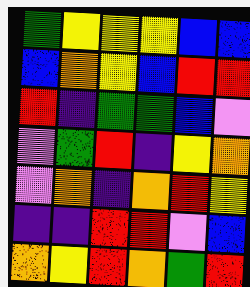[["green", "yellow", "yellow", "yellow", "blue", "blue"], ["blue", "orange", "yellow", "blue", "red", "red"], ["red", "indigo", "green", "green", "blue", "violet"], ["violet", "green", "red", "indigo", "yellow", "orange"], ["violet", "orange", "indigo", "orange", "red", "yellow"], ["indigo", "indigo", "red", "red", "violet", "blue"], ["orange", "yellow", "red", "orange", "green", "red"]]